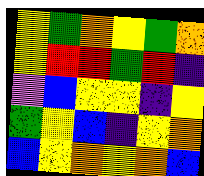[["yellow", "green", "orange", "yellow", "green", "orange"], ["yellow", "red", "red", "green", "red", "indigo"], ["violet", "blue", "yellow", "yellow", "indigo", "yellow"], ["green", "yellow", "blue", "indigo", "yellow", "orange"], ["blue", "yellow", "orange", "yellow", "orange", "blue"]]